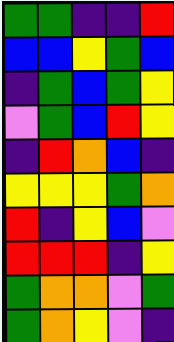[["green", "green", "indigo", "indigo", "red"], ["blue", "blue", "yellow", "green", "blue"], ["indigo", "green", "blue", "green", "yellow"], ["violet", "green", "blue", "red", "yellow"], ["indigo", "red", "orange", "blue", "indigo"], ["yellow", "yellow", "yellow", "green", "orange"], ["red", "indigo", "yellow", "blue", "violet"], ["red", "red", "red", "indigo", "yellow"], ["green", "orange", "orange", "violet", "green"], ["green", "orange", "yellow", "violet", "indigo"]]